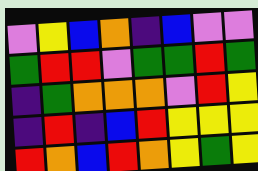[["violet", "yellow", "blue", "orange", "indigo", "blue", "violet", "violet"], ["green", "red", "red", "violet", "green", "green", "red", "green"], ["indigo", "green", "orange", "orange", "orange", "violet", "red", "yellow"], ["indigo", "red", "indigo", "blue", "red", "yellow", "yellow", "yellow"], ["red", "orange", "blue", "red", "orange", "yellow", "green", "yellow"]]